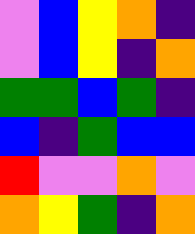[["violet", "blue", "yellow", "orange", "indigo"], ["violet", "blue", "yellow", "indigo", "orange"], ["green", "green", "blue", "green", "indigo"], ["blue", "indigo", "green", "blue", "blue"], ["red", "violet", "violet", "orange", "violet"], ["orange", "yellow", "green", "indigo", "orange"]]